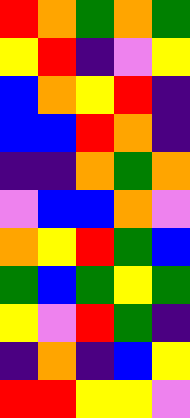[["red", "orange", "green", "orange", "green"], ["yellow", "red", "indigo", "violet", "yellow"], ["blue", "orange", "yellow", "red", "indigo"], ["blue", "blue", "red", "orange", "indigo"], ["indigo", "indigo", "orange", "green", "orange"], ["violet", "blue", "blue", "orange", "violet"], ["orange", "yellow", "red", "green", "blue"], ["green", "blue", "green", "yellow", "green"], ["yellow", "violet", "red", "green", "indigo"], ["indigo", "orange", "indigo", "blue", "yellow"], ["red", "red", "yellow", "yellow", "violet"]]